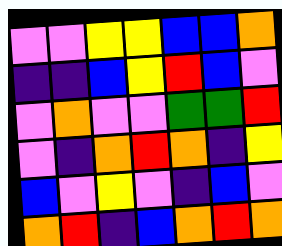[["violet", "violet", "yellow", "yellow", "blue", "blue", "orange"], ["indigo", "indigo", "blue", "yellow", "red", "blue", "violet"], ["violet", "orange", "violet", "violet", "green", "green", "red"], ["violet", "indigo", "orange", "red", "orange", "indigo", "yellow"], ["blue", "violet", "yellow", "violet", "indigo", "blue", "violet"], ["orange", "red", "indigo", "blue", "orange", "red", "orange"]]